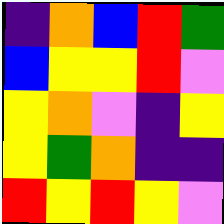[["indigo", "orange", "blue", "red", "green"], ["blue", "yellow", "yellow", "red", "violet"], ["yellow", "orange", "violet", "indigo", "yellow"], ["yellow", "green", "orange", "indigo", "indigo"], ["red", "yellow", "red", "yellow", "violet"]]